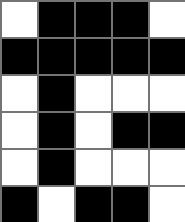[["white", "black", "black", "black", "white"], ["black", "black", "black", "black", "black"], ["white", "black", "white", "white", "white"], ["white", "black", "white", "black", "black"], ["white", "black", "white", "white", "white"], ["black", "white", "black", "black", "white"]]